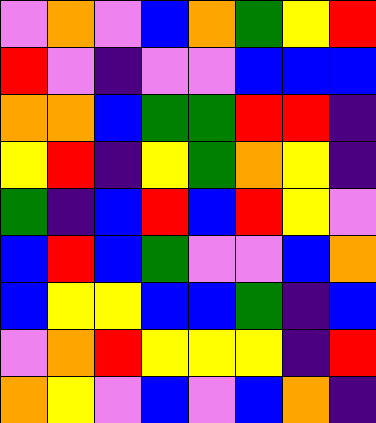[["violet", "orange", "violet", "blue", "orange", "green", "yellow", "red"], ["red", "violet", "indigo", "violet", "violet", "blue", "blue", "blue"], ["orange", "orange", "blue", "green", "green", "red", "red", "indigo"], ["yellow", "red", "indigo", "yellow", "green", "orange", "yellow", "indigo"], ["green", "indigo", "blue", "red", "blue", "red", "yellow", "violet"], ["blue", "red", "blue", "green", "violet", "violet", "blue", "orange"], ["blue", "yellow", "yellow", "blue", "blue", "green", "indigo", "blue"], ["violet", "orange", "red", "yellow", "yellow", "yellow", "indigo", "red"], ["orange", "yellow", "violet", "blue", "violet", "blue", "orange", "indigo"]]